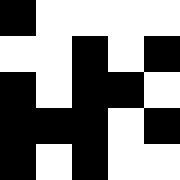[["black", "white", "white", "white", "white"], ["white", "white", "black", "white", "black"], ["black", "white", "black", "black", "white"], ["black", "black", "black", "white", "black"], ["black", "white", "black", "white", "white"]]